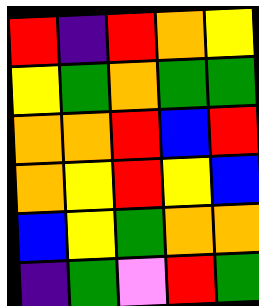[["red", "indigo", "red", "orange", "yellow"], ["yellow", "green", "orange", "green", "green"], ["orange", "orange", "red", "blue", "red"], ["orange", "yellow", "red", "yellow", "blue"], ["blue", "yellow", "green", "orange", "orange"], ["indigo", "green", "violet", "red", "green"]]